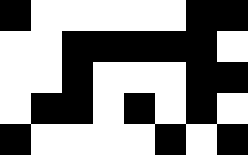[["black", "white", "white", "white", "white", "white", "black", "black"], ["white", "white", "black", "black", "black", "black", "black", "white"], ["white", "white", "black", "white", "white", "white", "black", "black"], ["white", "black", "black", "white", "black", "white", "black", "white"], ["black", "white", "white", "white", "white", "black", "white", "black"]]